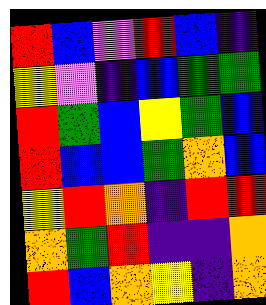[["red", "blue", "violet", "red", "blue", "indigo"], ["yellow", "violet", "indigo", "blue", "green", "green"], ["red", "green", "blue", "yellow", "green", "blue"], ["red", "blue", "blue", "green", "orange", "blue"], ["yellow", "red", "orange", "indigo", "red", "red"], ["orange", "green", "red", "indigo", "indigo", "orange"], ["red", "blue", "orange", "yellow", "indigo", "orange"]]